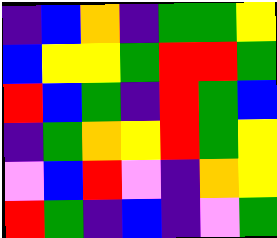[["indigo", "blue", "orange", "indigo", "green", "green", "yellow"], ["blue", "yellow", "yellow", "green", "red", "red", "green"], ["red", "blue", "green", "indigo", "red", "green", "blue"], ["indigo", "green", "orange", "yellow", "red", "green", "yellow"], ["violet", "blue", "red", "violet", "indigo", "orange", "yellow"], ["red", "green", "indigo", "blue", "indigo", "violet", "green"]]